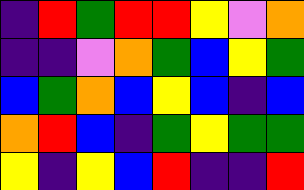[["indigo", "red", "green", "red", "red", "yellow", "violet", "orange"], ["indigo", "indigo", "violet", "orange", "green", "blue", "yellow", "green"], ["blue", "green", "orange", "blue", "yellow", "blue", "indigo", "blue"], ["orange", "red", "blue", "indigo", "green", "yellow", "green", "green"], ["yellow", "indigo", "yellow", "blue", "red", "indigo", "indigo", "red"]]